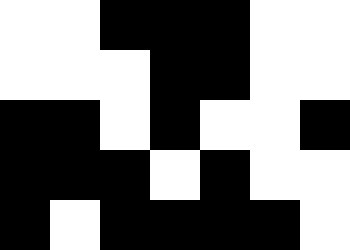[["white", "white", "black", "black", "black", "white", "white"], ["white", "white", "white", "black", "black", "white", "white"], ["black", "black", "white", "black", "white", "white", "black"], ["black", "black", "black", "white", "black", "white", "white"], ["black", "white", "black", "black", "black", "black", "white"]]